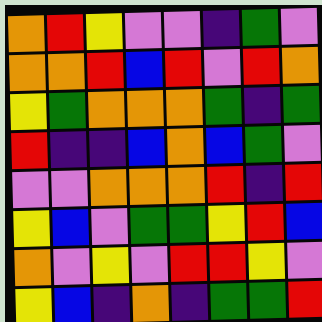[["orange", "red", "yellow", "violet", "violet", "indigo", "green", "violet"], ["orange", "orange", "red", "blue", "red", "violet", "red", "orange"], ["yellow", "green", "orange", "orange", "orange", "green", "indigo", "green"], ["red", "indigo", "indigo", "blue", "orange", "blue", "green", "violet"], ["violet", "violet", "orange", "orange", "orange", "red", "indigo", "red"], ["yellow", "blue", "violet", "green", "green", "yellow", "red", "blue"], ["orange", "violet", "yellow", "violet", "red", "red", "yellow", "violet"], ["yellow", "blue", "indigo", "orange", "indigo", "green", "green", "red"]]